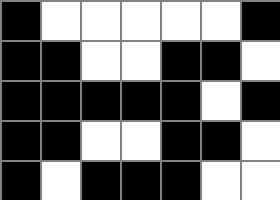[["black", "white", "white", "white", "white", "white", "black"], ["black", "black", "white", "white", "black", "black", "white"], ["black", "black", "black", "black", "black", "white", "black"], ["black", "black", "white", "white", "black", "black", "white"], ["black", "white", "black", "black", "black", "white", "white"]]